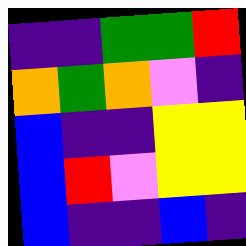[["indigo", "indigo", "green", "green", "red"], ["orange", "green", "orange", "violet", "indigo"], ["blue", "indigo", "indigo", "yellow", "yellow"], ["blue", "red", "violet", "yellow", "yellow"], ["blue", "indigo", "indigo", "blue", "indigo"]]